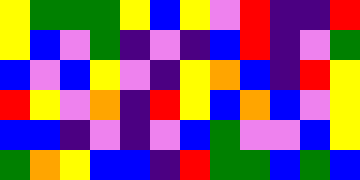[["yellow", "green", "green", "green", "yellow", "blue", "yellow", "violet", "red", "indigo", "indigo", "red"], ["yellow", "blue", "violet", "green", "indigo", "violet", "indigo", "blue", "red", "indigo", "violet", "green"], ["blue", "violet", "blue", "yellow", "violet", "indigo", "yellow", "orange", "blue", "indigo", "red", "yellow"], ["red", "yellow", "violet", "orange", "indigo", "red", "yellow", "blue", "orange", "blue", "violet", "yellow"], ["blue", "blue", "indigo", "violet", "indigo", "violet", "blue", "green", "violet", "violet", "blue", "yellow"], ["green", "orange", "yellow", "blue", "blue", "indigo", "red", "green", "green", "blue", "green", "blue"]]